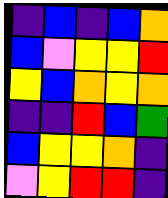[["indigo", "blue", "indigo", "blue", "orange"], ["blue", "violet", "yellow", "yellow", "red"], ["yellow", "blue", "orange", "yellow", "orange"], ["indigo", "indigo", "red", "blue", "green"], ["blue", "yellow", "yellow", "orange", "indigo"], ["violet", "yellow", "red", "red", "indigo"]]